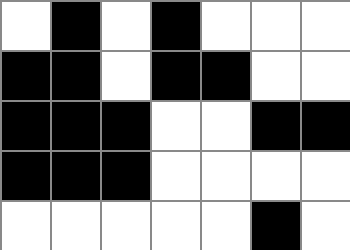[["white", "black", "white", "black", "white", "white", "white"], ["black", "black", "white", "black", "black", "white", "white"], ["black", "black", "black", "white", "white", "black", "black"], ["black", "black", "black", "white", "white", "white", "white"], ["white", "white", "white", "white", "white", "black", "white"]]